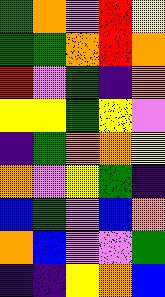[["green", "orange", "violet", "red", "yellow"], ["green", "green", "orange", "red", "orange"], ["red", "violet", "green", "indigo", "orange"], ["yellow", "yellow", "green", "yellow", "violet"], ["indigo", "green", "orange", "orange", "yellow"], ["orange", "violet", "yellow", "green", "indigo"], ["blue", "green", "violet", "blue", "orange"], ["orange", "blue", "violet", "violet", "green"], ["indigo", "indigo", "yellow", "orange", "blue"]]